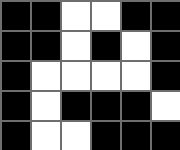[["black", "black", "white", "white", "black", "black"], ["black", "black", "white", "black", "white", "black"], ["black", "white", "white", "white", "white", "black"], ["black", "white", "black", "black", "black", "white"], ["black", "white", "white", "black", "black", "black"]]